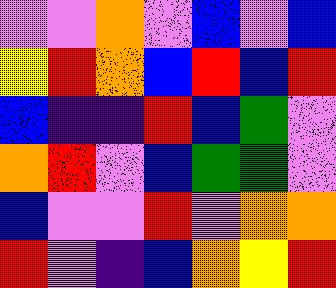[["violet", "violet", "orange", "violet", "blue", "violet", "blue"], ["yellow", "red", "orange", "blue", "red", "blue", "red"], ["blue", "indigo", "indigo", "red", "blue", "green", "violet"], ["orange", "red", "violet", "blue", "green", "green", "violet"], ["blue", "violet", "violet", "red", "violet", "orange", "orange"], ["red", "violet", "indigo", "blue", "orange", "yellow", "red"]]